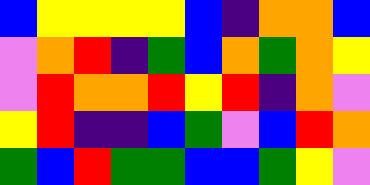[["blue", "yellow", "yellow", "yellow", "yellow", "blue", "indigo", "orange", "orange", "blue"], ["violet", "orange", "red", "indigo", "green", "blue", "orange", "green", "orange", "yellow"], ["violet", "red", "orange", "orange", "red", "yellow", "red", "indigo", "orange", "violet"], ["yellow", "red", "indigo", "indigo", "blue", "green", "violet", "blue", "red", "orange"], ["green", "blue", "red", "green", "green", "blue", "blue", "green", "yellow", "violet"]]